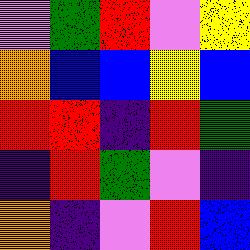[["violet", "green", "red", "violet", "yellow"], ["orange", "blue", "blue", "yellow", "blue"], ["red", "red", "indigo", "red", "green"], ["indigo", "red", "green", "violet", "indigo"], ["orange", "indigo", "violet", "red", "blue"]]